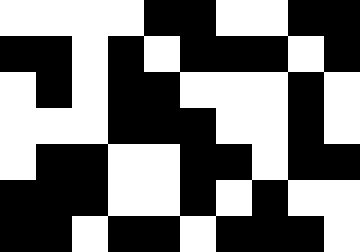[["white", "white", "white", "white", "black", "black", "white", "white", "black", "black"], ["black", "black", "white", "black", "white", "black", "black", "black", "white", "black"], ["white", "black", "white", "black", "black", "white", "white", "white", "black", "white"], ["white", "white", "white", "black", "black", "black", "white", "white", "black", "white"], ["white", "black", "black", "white", "white", "black", "black", "white", "black", "black"], ["black", "black", "black", "white", "white", "black", "white", "black", "white", "white"], ["black", "black", "white", "black", "black", "white", "black", "black", "black", "white"]]